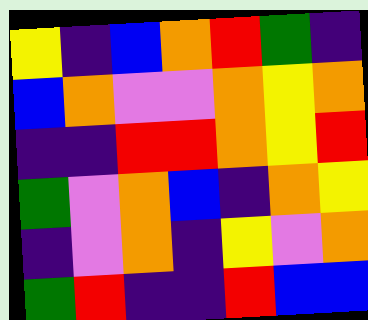[["yellow", "indigo", "blue", "orange", "red", "green", "indigo"], ["blue", "orange", "violet", "violet", "orange", "yellow", "orange"], ["indigo", "indigo", "red", "red", "orange", "yellow", "red"], ["green", "violet", "orange", "blue", "indigo", "orange", "yellow"], ["indigo", "violet", "orange", "indigo", "yellow", "violet", "orange"], ["green", "red", "indigo", "indigo", "red", "blue", "blue"]]